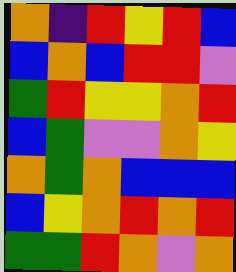[["orange", "indigo", "red", "yellow", "red", "blue"], ["blue", "orange", "blue", "red", "red", "violet"], ["green", "red", "yellow", "yellow", "orange", "red"], ["blue", "green", "violet", "violet", "orange", "yellow"], ["orange", "green", "orange", "blue", "blue", "blue"], ["blue", "yellow", "orange", "red", "orange", "red"], ["green", "green", "red", "orange", "violet", "orange"]]